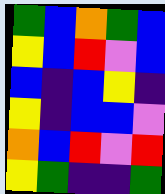[["green", "blue", "orange", "green", "blue"], ["yellow", "blue", "red", "violet", "blue"], ["blue", "indigo", "blue", "yellow", "indigo"], ["yellow", "indigo", "blue", "blue", "violet"], ["orange", "blue", "red", "violet", "red"], ["yellow", "green", "indigo", "indigo", "green"]]